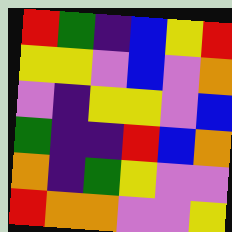[["red", "green", "indigo", "blue", "yellow", "red"], ["yellow", "yellow", "violet", "blue", "violet", "orange"], ["violet", "indigo", "yellow", "yellow", "violet", "blue"], ["green", "indigo", "indigo", "red", "blue", "orange"], ["orange", "indigo", "green", "yellow", "violet", "violet"], ["red", "orange", "orange", "violet", "violet", "yellow"]]